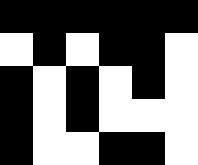[["black", "black", "black", "black", "black", "black"], ["white", "black", "white", "black", "black", "white"], ["black", "white", "black", "white", "black", "white"], ["black", "white", "black", "white", "white", "white"], ["black", "white", "white", "black", "black", "white"]]